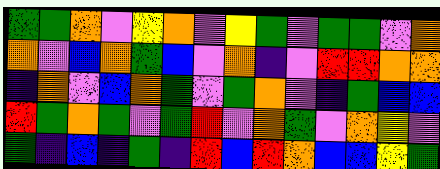[["green", "green", "orange", "violet", "yellow", "orange", "violet", "yellow", "green", "violet", "green", "green", "violet", "orange"], ["orange", "violet", "blue", "orange", "green", "blue", "violet", "orange", "indigo", "violet", "red", "red", "orange", "orange"], ["indigo", "orange", "violet", "blue", "orange", "green", "violet", "green", "orange", "violet", "indigo", "green", "blue", "blue"], ["red", "green", "orange", "green", "violet", "green", "red", "violet", "orange", "green", "violet", "orange", "yellow", "violet"], ["green", "indigo", "blue", "indigo", "green", "indigo", "red", "blue", "red", "orange", "blue", "blue", "yellow", "green"]]